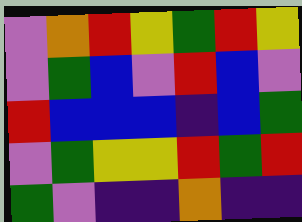[["violet", "orange", "red", "yellow", "green", "red", "yellow"], ["violet", "green", "blue", "violet", "red", "blue", "violet"], ["red", "blue", "blue", "blue", "indigo", "blue", "green"], ["violet", "green", "yellow", "yellow", "red", "green", "red"], ["green", "violet", "indigo", "indigo", "orange", "indigo", "indigo"]]